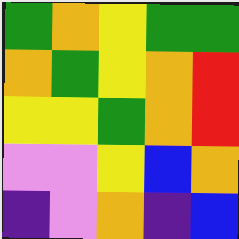[["green", "orange", "yellow", "green", "green"], ["orange", "green", "yellow", "orange", "red"], ["yellow", "yellow", "green", "orange", "red"], ["violet", "violet", "yellow", "blue", "orange"], ["indigo", "violet", "orange", "indigo", "blue"]]